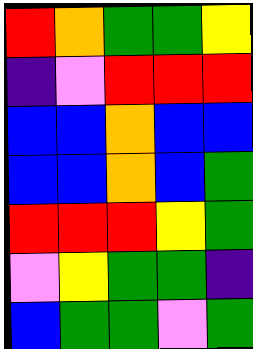[["red", "orange", "green", "green", "yellow"], ["indigo", "violet", "red", "red", "red"], ["blue", "blue", "orange", "blue", "blue"], ["blue", "blue", "orange", "blue", "green"], ["red", "red", "red", "yellow", "green"], ["violet", "yellow", "green", "green", "indigo"], ["blue", "green", "green", "violet", "green"]]